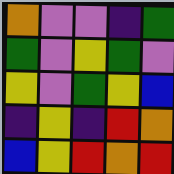[["orange", "violet", "violet", "indigo", "green"], ["green", "violet", "yellow", "green", "violet"], ["yellow", "violet", "green", "yellow", "blue"], ["indigo", "yellow", "indigo", "red", "orange"], ["blue", "yellow", "red", "orange", "red"]]